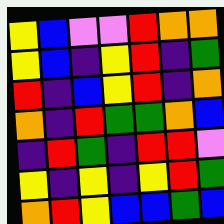[["yellow", "blue", "violet", "violet", "red", "orange", "orange"], ["yellow", "blue", "indigo", "yellow", "red", "indigo", "green"], ["red", "indigo", "blue", "yellow", "red", "indigo", "orange"], ["orange", "indigo", "red", "green", "green", "orange", "blue"], ["indigo", "red", "green", "indigo", "red", "red", "violet"], ["yellow", "indigo", "yellow", "indigo", "yellow", "red", "green"], ["orange", "red", "yellow", "blue", "blue", "green", "blue"]]